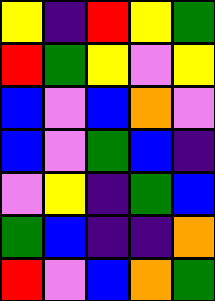[["yellow", "indigo", "red", "yellow", "green"], ["red", "green", "yellow", "violet", "yellow"], ["blue", "violet", "blue", "orange", "violet"], ["blue", "violet", "green", "blue", "indigo"], ["violet", "yellow", "indigo", "green", "blue"], ["green", "blue", "indigo", "indigo", "orange"], ["red", "violet", "blue", "orange", "green"]]